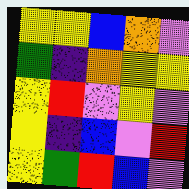[["yellow", "yellow", "blue", "orange", "violet"], ["green", "indigo", "orange", "yellow", "yellow"], ["yellow", "red", "violet", "yellow", "violet"], ["yellow", "indigo", "blue", "violet", "red"], ["yellow", "green", "red", "blue", "violet"]]